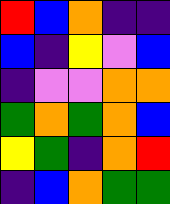[["red", "blue", "orange", "indigo", "indigo"], ["blue", "indigo", "yellow", "violet", "blue"], ["indigo", "violet", "violet", "orange", "orange"], ["green", "orange", "green", "orange", "blue"], ["yellow", "green", "indigo", "orange", "red"], ["indigo", "blue", "orange", "green", "green"]]